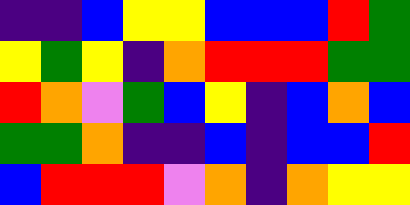[["indigo", "indigo", "blue", "yellow", "yellow", "blue", "blue", "blue", "red", "green"], ["yellow", "green", "yellow", "indigo", "orange", "red", "red", "red", "green", "green"], ["red", "orange", "violet", "green", "blue", "yellow", "indigo", "blue", "orange", "blue"], ["green", "green", "orange", "indigo", "indigo", "blue", "indigo", "blue", "blue", "red"], ["blue", "red", "red", "red", "violet", "orange", "indigo", "orange", "yellow", "yellow"]]